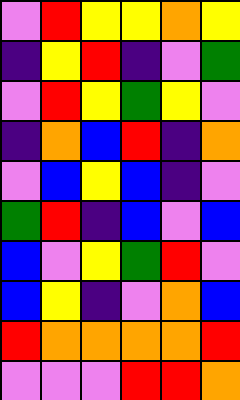[["violet", "red", "yellow", "yellow", "orange", "yellow"], ["indigo", "yellow", "red", "indigo", "violet", "green"], ["violet", "red", "yellow", "green", "yellow", "violet"], ["indigo", "orange", "blue", "red", "indigo", "orange"], ["violet", "blue", "yellow", "blue", "indigo", "violet"], ["green", "red", "indigo", "blue", "violet", "blue"], ["blue", "violet", "yellow", "green", "red", "violet"], ["blue", "yellow", "indigo", "violet", "orange", "blue"], ["red", "orange", "orange", "orange", "orange", "red"], ["violet", "violet", "violet", "red", "red", "orange"]]